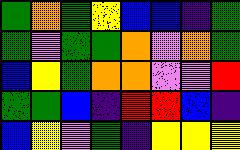[["green", "orange", "green", "yellow", "blue", "blue", "indigo", "green"], ["green", "violet", "green", "green", "orange", "violet", "orange", "green"], ["blue", "yellow", "green", "orange", "orange", "violet", "violet", "red"], ["green", "green", "blue", "indigo", "red", "red", "blue", "indigo"], ["blue", "yellow", "violet", "green", "indigo", "yellow", "yellow", "yellow"]]